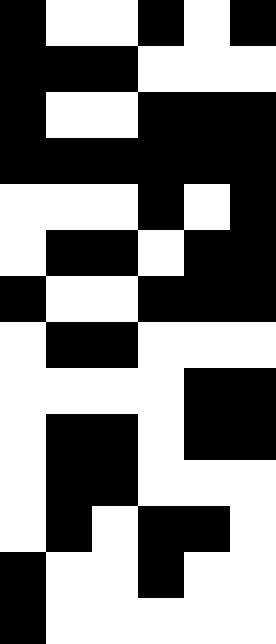[["black", "white", "white", "black", "white", "black"], ["black", "black", "black", "white", "white", "white"], ["black", "white", "white", "black", "black", "black"], ["black", "black", "black", "black", "black", "black"], ["white", "white", "white", "black", "white", "black"], ["white", "black", "black", "white", "black", "black"], ["black", "white", "white", "black", "black", "black"], ["white", "black", "black", "white", "white", "white"], ["white", "white", "white", "white", "black", "black"], ["white", "black", "black", "white", "black", "black"], ["white", "black", "black", "white", "white", "white"], ["white", "black", "white", "black", "black", "white"], ["black", "white", "white", "black", "white", "white"], ["black", "white", "white", "white", "white", "white"]]